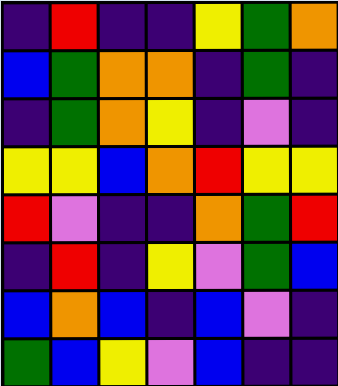[["indigo", "red", "indigo", "indigo", "yellow", "green", "orange"], ["blue", "green", "orange", "orange", "indigo", "green", "indigo"], ["indigo", "green", "orange", "yellow", "indigo", "violet", "indigo"], ["yellow", "yellow", "blue", "orange", "red", "yellow", "yellow"], ["red", "violet", "indigo", "indigo", "orange", "green", "red"], ["indigo", "red", "indigo", "yellow", "violet", "green", "blue"], ["blue", "orange", "blue", "indigo", "blue", "violet", "indigo"], ["green", "blue", "yellow", "violet", "blue", "indigo", "indigo"]]